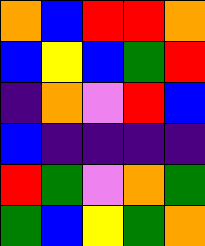[["orange", "blue", "red", "red", "orange"], ["blue", "yellow", "blue", "green", "red"], ["indigo", "orange", "violet", "red", "blue"], ["blue", "indigo", "indigo", "indigo", "indigo"], ["red", "green", "violet", "orange", "green"], ["green", "blue", "yellow", "green", "orange"]]